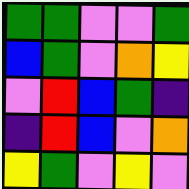[["green", "green", "violet", "violet", "green"], ["blue", "green", "violet", "orange", "yellow"], ["violet", "red", "blue", "green", "indigo"], ["indigo", "red", "blue", "violet", "orange"], ["yellow", "green", "violet", "yellow", "violet"]]